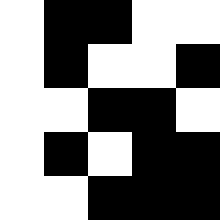[["white", "black", "black", "white", "white"], ["white", "black", "white", "white", "black"], ["white", "white", "black", "black", "white"], ["white", "black", "white", "black", "black"], ["white", "white", "black", "black", "black"]]